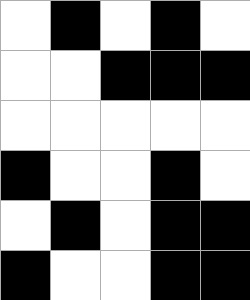[["white", "black", "white", "black", "white"], ["white", "white", "black", "black", "black"], ["white", "white", "white", "white", "white"], ["black", "white", "white", "black", "white"], ["white", "black", "white", "black", "black"], ["black", "white", "white", "black", "black"]]